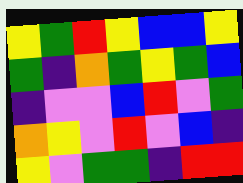[["yellow", "green", "red", "yellow", "blue", "blue", "yellow"], ["green", "indigo", "orange", "green", "yellow", "green", "blue"], ["indigo", "violet", "violet", "blue", "red", "violet", "green"], ["orange", "yellow", "violet", "red", "violet", "blue", "indigo"], ["yellow", "violet", "green", "green", "indigo", "red", "red"]]